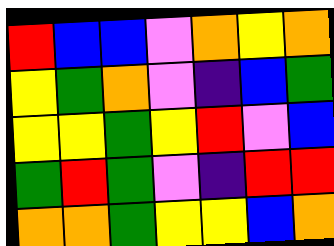[["red", "blue", "blue", "violet", "orange", "yellow", "orange"], ["yellow", "green", "orange", "violet", "indigo", "blue", "green"], ["yellow", "yellow", "green", "yellow", "red", "violet", "blue"], ["green", "red", "green", "violet", "indigo", "red", "red"], ["orange", "orange", "green", "yellow", "yellow", "blue", "orange"]]